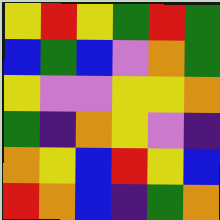[["yellow", "red", "yellow", "green", "red", "green"], ["blue", "green", "blue", "violet", "orange", "green"], ["yellow", "violet", "violet", "yellow", "yellow", "orange"], ["green", "indigo", "orange", "yellow", "violet", "indigo"], ["orange", "yellow", "blue", "red", "yellow", "blue"], ["red", "orange", "blue", "indigo", "green", "orange"]]